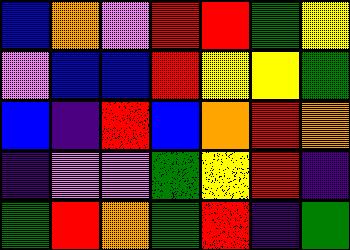[["blue", "orange", "violet", "red", "red", "green", "yellow"], ["violet", "blue", "blue", "red", "yellow", "yellow", "green"], ["blue", "indigo", "red", "blue", "orange", "red", "orange"], ["indigo", "violet", "violet", "green", "yellow", "red", "indigo"], ["green", "red", "orange", "green", "red", "indigo", "green"]]